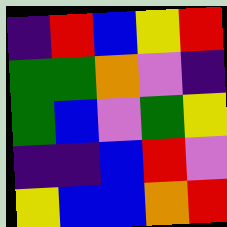[["indigo", "red", "blue", "yellow", "red"], ["green", "green", "orange", "violet", "indigo"], ["green", "blue", "violet", "green", "yellow"], ["indigo", "indigo", "blue", "red", "violet"], ["yellow", "blue", "blue", "orange", "red"]]